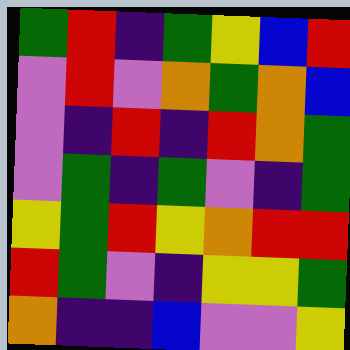[["green", "red", "indigo", "green", "yellow", "blue", "red"], ["violet", "red", "violet", "orange", "green", "orange", "blue"], ["violet", "indigo", "red", "indigo", "red", "orange", "green"], ["violet", "green", "indigo", "green", "violet", "indigo", "green"], ["yellow", "green", "red", "yellow", "orange", "red", "red"], ["red", "green", "violet", "indigo", "yellow", "yellow", "green"], ["orange", "indigo", "indigo", "blue", "violet", "violet", "yellow"]]